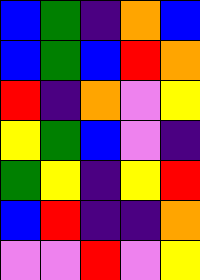[["blue", "green", "indigo", "orange", "blue"], ["blue", "green", "blue", "red", "orange"], ["red", "indigo", "orange", "violet", "yellow"], ["yellow", "green", "blue", "violet", "indigo"], ["green", "yellow", "indigo", "yellow", "red"], ["blue", "red", "indigo", "indigo", "orange"], ["violet", "violet", "red", "violet", "yellow"]]